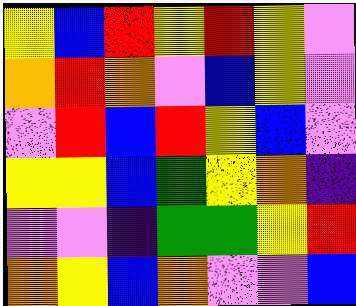[["yellow", "blue", "red", "yellow", "red", "yellow", "violet"], ["orange", "red", "orange", "violet", "blue", "yellow", "violet"], ["violet", "red", "blue", "red", "yellow", "blue", "violet"], ["yellow", "yellow", "blue", "green", "yellow", "orange", "indigo"], ["violet", "violet", "indigo", "green", "green", "yellow", "red"], ["orange", "yellow", "blue", "orange", "violet", "violet", "blue"]]